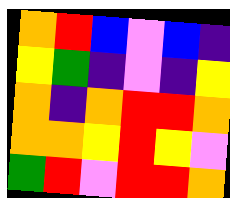[["orange", "red", "blue", "violet", "blue", "indigo"], ["yellow", "green", "indigo", "violet", "indigo", "yellow"], ["orange", "indigo", "orange", "red", "red", "orange"], ["orange", "orange", "yellow", "red", "yellow", "violet"], ["green", "red", "violet", "red", "red", "orange"]]